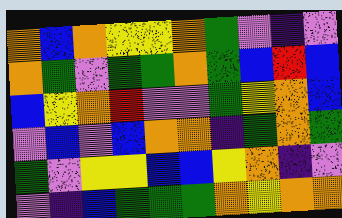[["orange", "blue", "orange", "yellow", "yellow", "orange", "green", "violet", "indigo", "violet"], ["orange", "green", "violet", "green", "green", "orange", "green", "blue", "red", "blue"], ["blue", "yellow", "orange", "red", "violet", "violet", "green", "yellow", "orange", "blue"], ["violet", "blue", "violet", "blue", "orange", "orange", "indigo", "green", "orange", "green"], ["green", "violet", "yellow", "yellow", "blue", "blue", "yellow", "orange", "indigo", "violet"], ["violet", "indigo", "blue", "green", "green", "green", "orange", "yellow", "orange", "orange"]]